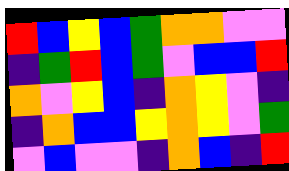[["red", "blue", "yellow", "blue", "green", "orange", "orange", "violet", "violet"], ["indigo", "green", "red", "blue", "green", "violet", "blue", "blue", "red"], ["orange", "violet", "yellow", "blue", "indigo", "orange", "yellow", "violet", "indigo"], ["indigo", "orange", "blue", "blue", "yellow", "orange", "yellow", "violet", "green"], ["violet", "blue", "violet", "violet", "indigo", "orange", "blue", "indigo", "red"]]